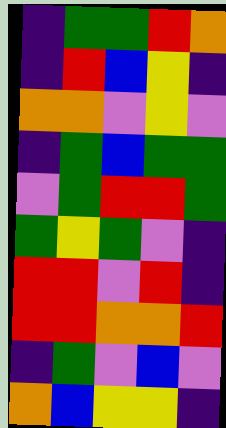[["indigo", "green", "green", "red", "orange"], ["indigo", "red", "blue", "yellow", "indigo"], ["orange", "orange", "violet", "yellow", "violet"], ["indigo", "green", "blue", "green", "green"], ["violet", "green", "red", "red", "green"], ["green", "yellow", "green", "violet", "indigo"], ["red", "red", "violet", "red", "indigo"], ["red", "red", "orange", "orange", "red"], ["indigo", "green", "violet", "blue", "violet"], ["orange", "blue", "yellow", "yellow", "indigo"]]